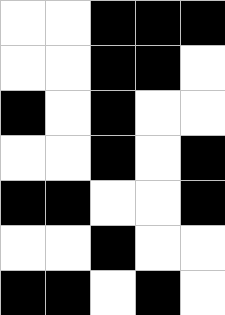[["white", "white", "black", "black", "black"], ["white", "white", "black", "black", "white"], ["black", "white", "black", "white", "white"], ["white", "white", "black", "white", "black"], ["black", "black", "white", "white", "black"], ["white", "white", "black", "white", "white"], ["black", "black", "white", "black", "white"]]